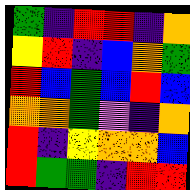[["green", "indigo", "red", "red", "indigo", "orange"], ["yellow", "red", "indigo", "blue", "orange", "green"], ["red", "blue", "green", "blue", "red", "blue"], ["orange", "orange", "green", "violet", "indigo", "orange"], ["red", "indigo", "yellow", "orange", "orange", "blue"], ["red", "green", "green", "indigo", "red", "red"]]